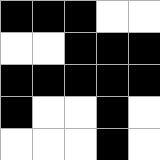[["black", "black", "black", "white", "white"], ["white", "white", "black", "black", "black"], ["black", "black", "black", "black", "black"], ["black", "white", "white", "black", "white"], ["white", "white", "white", "black", "white"]]